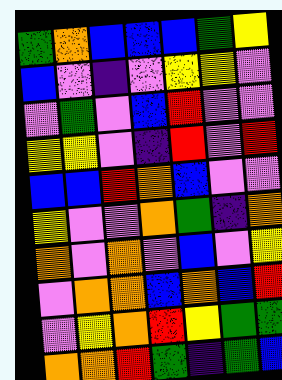[["green", "orange", "blue", "blue", "blue", "green", "yellow"], ["blue", "violet", "indigo", "violet", "yellow", "yellow", "violet"], ["violet", "green", "violet", "blue", "red", "violet", "violet"], ["yellow", "yellow", "violet", "indigo", "red", "violet", "red"], ["blue", "blue", "red", "orange", "blue", "violet", "violet"], ["yellow", "violet", "violet", "orange", "green", "indigo", "orange"], ["orange", "violet", "orange", "violet", "blue", "violet", "yellow"], ["violet", "orange", "orange", "blue", "orange", "blue", "red"], ["violet", "yellow", "orange", "red", "yellow", "green", "green"], ["orange", "orange", "red", "green", "indigo", "green", "blue"]]